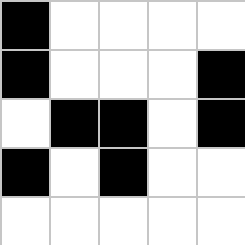[["black", "white", "white", "white", "white"], ["black", "white", "white", "white", "black"], ["white", "black", "black", "white", "black"], ["black", "white", "black", "white", "white"], ["white", "white", "white", "white", "white"]]